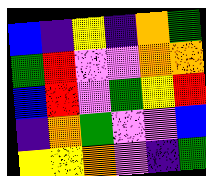[["blue", "indigo", "yellow", "indigo", "orange", "green"], ["green", "red", "violet", "violet", "orange", "orange"], ["blue", "red", "violet", "green", "yellow", "red"], ["indigo", "orange", "green", "violet", "violet", "blue"], ["yellow", "yellow", "orange", "violet", "indigo", "green"]]